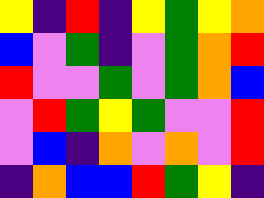[["yellow", "indigo", "red", "indigo", "yellow", "green", "yellow", "orange"], ["blue", "violet", "green", "indigo", "violet", "green", "orange", "red"], ["red", "violet", "violet", "green", "violet", "green", "orange", "blue"], ["violet", "red", "green", "yellow", "green", "violet", "violet", "red"], ["violet", "blue", "indigo", "orange", "violet", "orange", "violet", "red"], ["indigo", "orange", "blue", "blue", "red", "green", "yellow", "indigo"]]